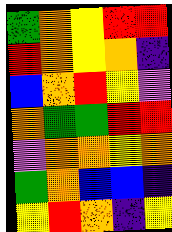[["green", "orange", "yellow", "red", "red"], ["red", "orange", "yellow", "orange", "indigo"], ["blue", "orange", "red", "yellow", "violet"], ["orange", "green", "green", "red", "red"], ["violet", "orange", "orange", "yellow", "orange"], ["green", "orange", "blue", "blue", "indigo"], ["yellow", "red", "orange", "indigo", "yellow"]]